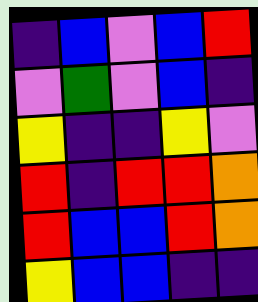[["indigo", "blue", "violet", "blue", "red"], ["violet", "green", "violet", "blue", "indigo"], ["yellow", "indigo", "indigo", "yellow", "violet"], ["red", "indigo", "red", "red", "orange"], ["red", "blue", "blue", "red", "orange"], ["yellow", "blue", "blue", "indigo", "indigo"]]